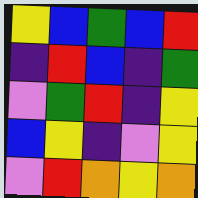[["yellow", "blue", "green", "blue", "red"], ["indigo", "red", "blue", "indigo", "green"], ["violet", "green", "red", "indigo", "yellow"], ["blue", "yellow", "indigo", "violet", "yellow"], ["violet", "red", "orange", "yellow", "orange"]]